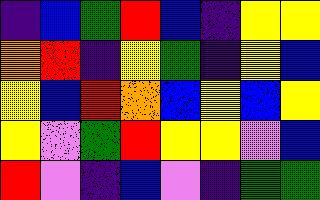[["indigo", "blue", "green", "red", "blue", "indigo", "yellow", "yellow"], ["orange", "red", "indigo", "yellow", "green", "indigo", "yellow", "blue"], ["yellow", "blue", "red", "orange", "blue", "yellow", "blue", "yellow"], ["yellow", "violet", "green", "red", "yellow", "yellow", "violet", "blue"], ["red", "violet", "indigo", "blue", "violet", "indigo", "green", "green"]]